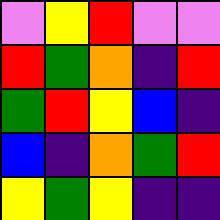[["violet", "yellow", "red", "violet", "violet"], ["red", "green", "orange", "indigo", "red"], ["green", "red", "yellow", "blue", "indigo"], ["blue", "indigo", "orange", "green", "red"], ["yellow", "green", "yellow", "indigo", "indigo"]]